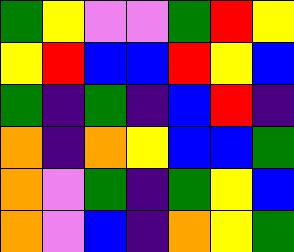[["green", "yellow", "violet", "violet", "green", "red", "yellow"], ["yellow", "red", "blue", "blue", "red", "yellow", "blue"], ["green", "indigo", "green", "indigo", "blue", "red", "indigo"], ["orange", "indigo", "orange", "yellow", "blue", "blue", "green"], ["orange", "violet", "green", "indigo", "green", "yellow", "blue"], ["orange", "violet", "blue", "indigo", "orange", "yellow", "green"]]